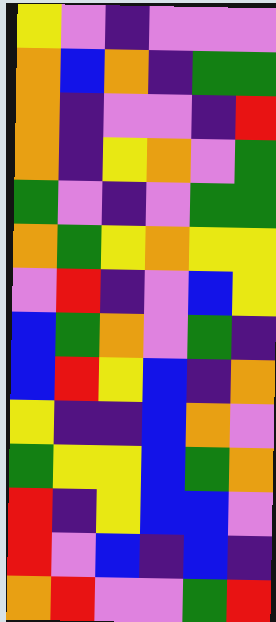[["yellow", "violet", "indigo", "violet", "violet", "violet"], ["orange", "blue", "orange", "indigo", "green", "green"], ["orange", "indigo", "violet", "violet", "indigo", "red"], ["orange", "indigo", "yellow", "orange", "violet", "green"], ["green", "violet", "indigo", "violet", "green", "green"], ["orange", "green", "yellow", "orange", "yellow", "yellow"], ["violet", "red", "indigo", "violet", "blue", "yellow"], ["blue", "green", "orange", "violet", "green", "indigo"], ["blue", "red", "yellow", "blue", "indigo", "orange"], ["yellow", "indigo", "indigo", "blue", "orange", "violet"], ["green", "yellow", "yellow", "blue", "green", "orange"], ["red", "indigo", "yellow", "blue", "blue", "violet"], ["red", "violet", "blue", "indigo", "blue", "indigo"], ["orange", "red", "violet", "violet", "green", "red"]]